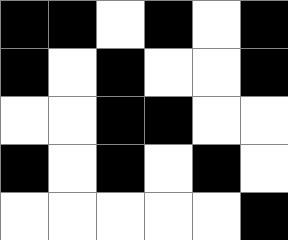[["black", "black", "white", "black", "white", "black"], ["black", "white", "black", "white", "white", "black"], ["white", "white", "black", "black", "white", "white"], ["black", "white", "black", "white", "black", "white"], ["white", "white", "white", "white", "white", "black"]]